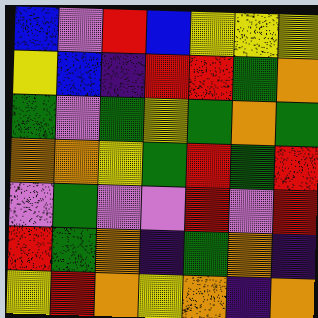[["blue", "violet", "red", "blue", "yellow", "yellow", "yellow"], ["yellow", "blue", "indigo", "red", "red", "green", "orange"], ["green", "violet", "green", "yellow", "green", "orange", "green"], ["orange", "orange", "yellow", "green", "red", "green", "red"], ["violet", "green", "violet", "violet", "red", "violet", "red"], ["red", "green", "orange", "indigo", "green", "orange", "indigo"], ["yellow", "red", "orange", "yellow", "orange", "indigo", "orange"]]